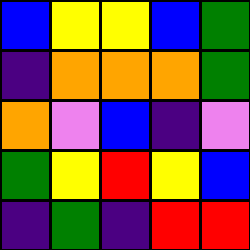[["blue", "yellow", "yellow", "blue", "green"], ["indigo", "orange", "orange", "orange", "green"], ["orange", "violet", "blue", "indigo", "violet"], ["green", "yellow", "red", "yellow", "blue"], ["indigo", "green", "indigo", "red", "red"]]